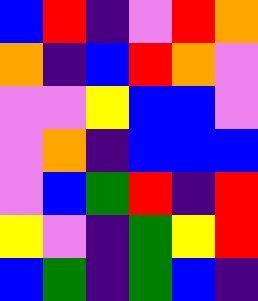[["blue", "red", "indigo", "violet", "red", "orange"], ["orange", "indigo", "blue", "red", "orange", "violet"], ["violet", "violet", "yellow", "blue", "blue", "violet"], ["violet", "orange", "indigo", "blue", "blue", "blue"], ["violet", "blue", "green", "red", "indigo", "red"], ["yellow", "violet", "indigo", "green", "yellow", "red"], ["blue", "green", "indigo", "green", "blue", "indigo"]]